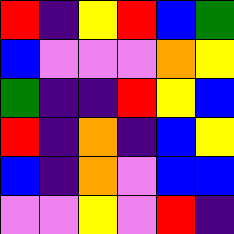[["red", "indigo", "yellow", "red", "blue", "green"], ["blue", "violet", "violet", "violet", "orange", "yellow"], ["green", "indigo", "indigo", "red", "yellow", "blue"], ["red", "indigo", "orange", "indigo", "blue", "yellow"], ["blue", "indigo", "orange", "violet", "blue", "blue"], ["violet", "violet", "yellow", "violet", "red", "indigo"]]